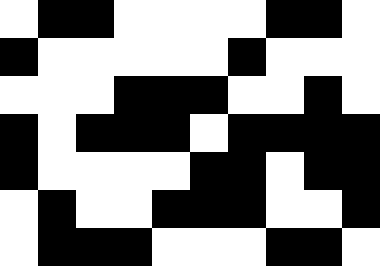[["white", "black", "black", "white", "white", "white", "white", "black", "black", "white"], ["black", "white", "white", "white", "white", "white", "black", "white", "white", "white"], ["white", "white", "white", "black", "black", "black", "white", "white", "black", "white"], ["black", "white", "black", "black", "black", "white", "black", "black", "black", "black"], ["black", "white", "white", "white", "white", "black", "black", "white", "black", "black"], ["white", "black", "white", "white", "black", "black", "black", "white", "white", "black"], ["white", "black", "black", "black", "white", "white", "white", "black", "black", "white"]]